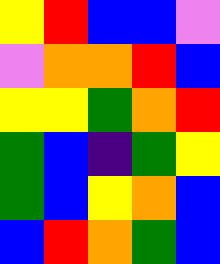[["yellow", "red", "blue", "blue", "violet"], ["violet", "orange", "orange", "red", "blue"], ["yellow", "yellow", "green", "orange", "red"], ["green", "blue", "indigo", "green", "yellow"], ["green", "blue", "yellow", "orange", "blue"], ["blue", "red", "orange", "green", "blue"]]